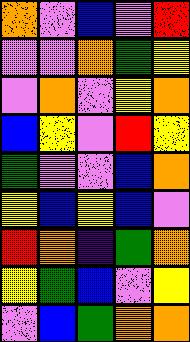[["orange", "violet", "blue", "violet", "red"], ["violet", "violet", "orange", "green", "yellow"], ["violet", "orange", "violet", "yellow", "orange"], ["blue", "yellow", "violet", "red", "yellow"], ["green", "violet", "violet", "blue", "orange"], ["yellow", "blue", "yellow", "blue", "violet"], ["red", "orange", "indigo", "green", "orange"], ["yellow", "green", "blue", "violet", "yellow"], ["violet", "blue", "green", "orange", "orange"]]